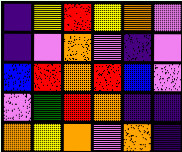[["indigo", "yellow", "red", "yellow", "orange", "violet"], ["indigo", "violet", "orange", "violet", "indigo", "violet"], ["blue", "red", "orange", "red", "blue", "violet"], ["violet", "green", "red", "orange", "indigo", "indigo"], ["orange", "yellow", "orange", "violet", "orange", "indigo"]]